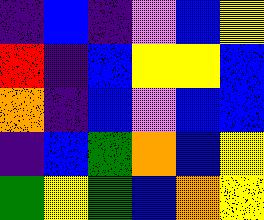[["indigo", "blue", "indigo", "violet", "blue", "yellow"], ["red", "indigo", "blue", "yellow", "yellow", "blue"], ["orange", "indigo", "blue", "violet", "blue", "blue"], ["indigo", "blue", "green", "orange", "blue", "yellow"], ["green", "yellow", "green", "blue", "orange", "yellow"]]